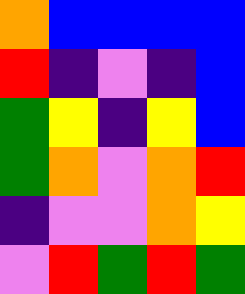[["orange", "blue", "blue", "blue", "blue"], ["red", "indigo", "violet", "indigo", "blue"], ["green", "yellow", "indigo", "yellow", "blue"], ["green", "orange", "violet", "orange", "red"], ["indigo", "violet", "violet", "orange", "yellow"], ["violet", "red", "green", "red", "green"]]